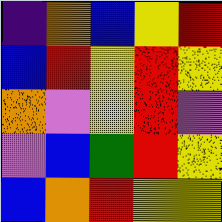[["indigo", "orange", "blue", "yellow", "red"], ["blue", "red", "yellow", "red", "yellow"], ["orange", "violet", "yellow", "red", "violet"], ["violet", "blue", "green", "red", "yellow"], ["blue", "orange", "red", "yellow", "yellow"]]